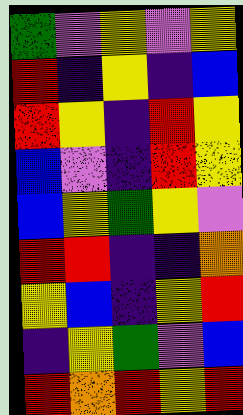[["green", "violet", "yellow", "violet", "yellow"], ["red", "indigo", "yellow", "indigo", "blue"], ["red", "yellow", "indigo", "red", "yellow"], ["blue", "violet", "indigo", "red", "yellow"], ["blue", "yellow", "green", "yellow", "violet"], ["red", "red", "indigo", "indigo", "orange"], ["yellow", "blue", "indigo", "yellow", "red"], ["indigo", "yellow", "green", "violet", "blue"], ["red", "orange", "red", "yellow", "red"]]